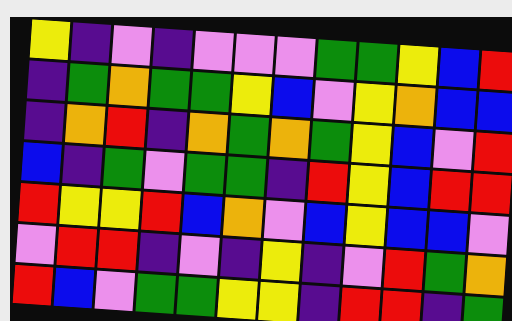[["yellow", "indigo", "violet", "indigo", "violet", "violet", "violet", "green", "green", "yellow", "blue", "red"], ["indigo", "green", "orange", "green", "green", "yellow", "blue", "violet", "yellow", "orange", "blue", "blue"], ["indigo", "orange", "red", "indigo", "orange", "green", "orange", "green", "yellow", "blue", "violet", "red"], ["blue", "indigo", "green", "violet", "green", "green", "indigo", "red", "yellow", "blue", "red", "red"], ["red", "yellow", "yellow", "red", "blue", "orange", "violet", "blue", "yellow", "blue", "blue", "violet"], ["violet", "red", "red", "indigo", "violet", "indigo", "yellow", "indigo", "violet", "red", "green", "orange"], ["red", "blue", "violet", "green", "green", "yellow", "yellow", "indigo", "red", "red", "indigo", "green"]]